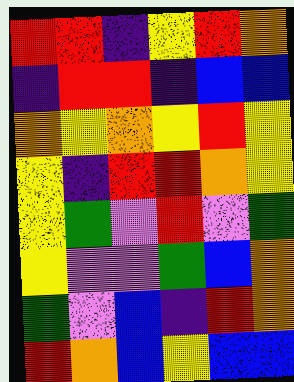[["red", "red", "indigo", "yellow", "red", "orange"], ["indigo", "red", "red", "indigo", "blue", "blue"], ["orange", "yellow", "orange", "yellow", "red", "yellow"], ["yellow", "indigo", "red", "red", "orange", "yellow"], ["yellow", "green", "violet", "red", "violet", "green"], ["yellow", "violet", "violet", "green", "blue", "orange"], ["green", "violet", "blue", "indigo", "red", "orange"], ["red", "orange", "blue", "yellow", "blue", "blue"]]